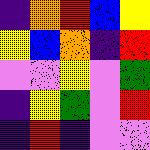[["indigo", "orange", "red", "blue", "yellow"], ["yellow", "blue", "orange", "indigo", "red"], ["violet", "violet", "yellow", "violet", "green"], ["indigo", "yellow", "green", "violet", "red"], ["indigo", "red", "indigo", "violet", "violet"]]